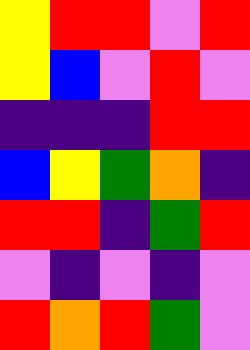[["yellow", "red", "red", "violet", "red"], ["yellow", "blue", "violet", "red", "violet"], ["indigo", "indigo", "indigo", "red", "red"], ["blue", "yellow", "green", "orange", "indigo"], ["red", "red", "indigo", "green", "red"], ["violet", "indigo", "violet", "indigo", "violet"], ["red", "orange", "red", "green", "violet"]]